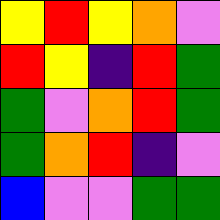[["yellow", "red", "yellow", "orange", "violet"], ["red", "yellow", "indigo", "red", "green"], ["green", "violet", "orange", "red", "green"], ["green", "orange", "red", "indigo", "violet"], ["blue", "violet", "violet", "green", "green"]]